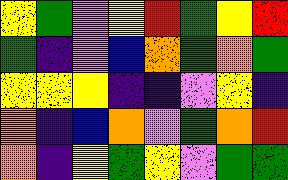[["yellow", "green", "violet", "yellow", "red", "green", "yellow", "red"], ["green", "indigo", "violet", "blue", "orange", "green", "orange", "green"], ["yellow", "yellow", "yellow", "indigo", "indigo", "violet", "yellow", "indigo"], ["orange", "indigo", "blue", "orange", "violet", "green", "orange", "red"], ["orange", "indigo", "yellow", "green", "yellow", "violet", "green", "green"]]